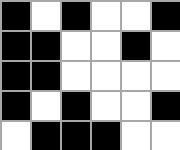[["black", "white", "black", "white", "white", "black"], ["black", "black", "white", "white", "black", "white"], ["black", "black", "white", "white", "white", "white"], ["black", "white", "black", "white", "white", "black"], ["white", "black", "black", "black", "white", "white"]]